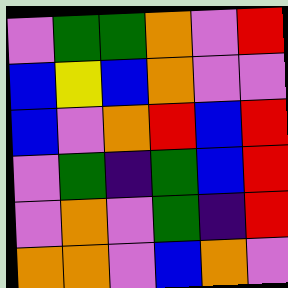[["violet", "green", "green", "orange", "violet", "red"], ["blue", "yellow", "blue", "orange", "violet", "violet"], ["blue", "violet", "orange", "red", "blue", "red"], ["violet", "green", "indigo", "green", "blue", "red"], ["violet", "orange", "violet", "green", "indigo", "red"], ["orange", "orange", "violet", "blue", "orange", "violet"]]